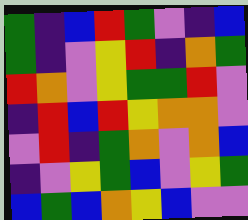[["green", "indigo", "blue", "red", "green", "violet", "indigo", "blue"], ["green", "indigo", "violet", "yellow", "red", "indigo", "orange", "green"], ["red", "orange", "violet", "yellow", "green", "green", "red", "violet"], ["indigo", "red", "blue", "red", "yellow", "orange", "orange", "violet"], ["violet", "red", "indigo", "green", "orange", "violet", "orange", "blue"], ["indigo", "violet", "yellow", "green", "blue", "violet", "yellow", "green"], ["blue", "green", "blue", "orange", "yellow", "blue", "violet", "violet"]]